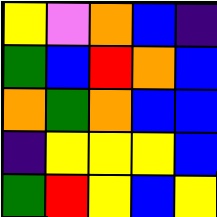[["yellow", "violet", "orange", "blue", "indigo"], ["green", "blue", "red", "orange", "blue"], ["orange", "green", "orange", "blue", "blue"], ["indigo", "yellow", "yellow", "yellow", "blue"], ["green", "red", "yellow", "blue", "yellow"]]